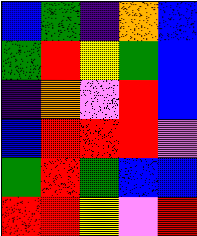[["blue", "green", "indigo", "orange", "blue"], ["green", "red", "yellow", "green", "blue"], ["indigo", "orange", "violet", "red", "blue"], ["blue", "red", "red", "red", "violet"], ["green", "red", "green", "blue", "blue"], ["red", "red", "yellow", "violet", "red"]]